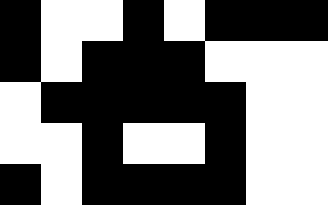[["black", "white", "white", "black", "white", "black", "black", "black"], ["black", "white", "black", "black", "black", "white", "white", "white"], ["white", "black", "black", "black", "black", "black", "white", "white"], ["white", "white", "black", "white", "white", "black", "white", "white"], ["black", "white", "black", "black", "black", "black", "white", "white"]]